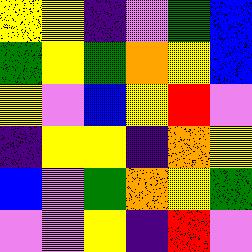[["yellow", "yellow", "indigo", "violet", "green", "blue"], ["green", "yellow", "green", "orange", "yellow", "blue"], ["yellow", "violet", "blue", "yellow", "red", "violet"], ["indigo", "yellow", "yellow", "indigo", "orange", "yellow"], ["blue", "violet", "green", "orange", "yellow", "green"], ["violet", "violet", "yellow", "indigo", "red", "violet"]]